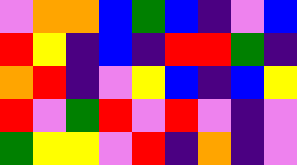[["violet", "orange", "orange", "blue", "green", "blue", "indigo", "violet", "blue"], ["red", "yellow", "indigo", "blue", "indigo", "red", "red", "green", "indigo"], ["orange", "red", "indigo", "violet", "yellow", "blue", "indigo", "blue", "yellow"], ["red", "violet", "green", "red", "violet", "red", "violet", "indigo", "violet"], ["green", "yellow", "yellow", "violet", "red", "indigo", "orange", "indigo", "violet"]]